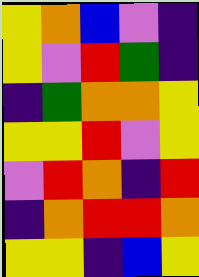[["yellow", "orange", "blue", "violet", "indigo"], ["yellow", "violet", "red", "green", "indigo"], ["indigo", "green", "orange", "orange", "yellow"], ["yellow", "yellow", "red", "violet", "yellow"], ["violet", "red", "orange", "indigo", "red"], ["indigo", "orange", "red", "red", "orange"], ["yellow", "yellow", "indigo", "blue", "yellow"]]